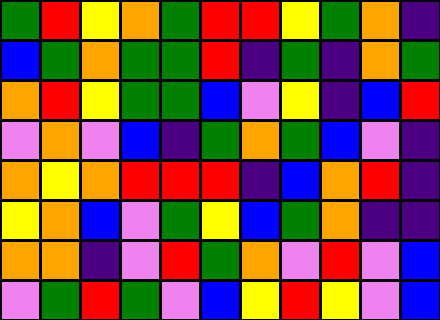[["green", "red", "yellow", "orange", "green", "red", "red", "yellow", "green", "orange", "indigo"], ["blue", "green", "orange", "green", "green", "red", "indigo", "green", "indigo", "orange", "green"], ["orange", "red", "yellow", "green", "green", "blue", "violet", "yellow", "indigo", "blue", "red"], ["violet", "orange", "violet", "blue", "indigo", "green", "orange", "green", "blue", "violet", "indigo"], ["orange", "yellow", "orange", "red", "red", "red", "indigo", "blue", "orange", "red", "indigo"], ["yellow", "orange", "blue", "violet", "green", "yellow", "blue", "green", "orange", "indigo", "indigo"], ["orange", "orange", "indigo", "violet", "red", "green", "orange", "violet", "red", "violet", "blue"], ["violet", "green", "red", "green", "violet", "blue", "yellow", "red", "yellow", "violet", "blue"]]